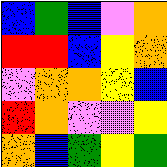[["blue", "green", "blue", "violet", "orange"], ["red", "red", "blue", "yellow", "orange"], ["violet", "orange", "orange", "yellow", "blue"], ["red", "orange", "violet", "violet", "yellow"], ["orange", "blue", "green", "yellow", "green"]]